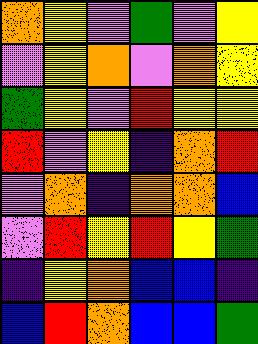[["orange", "yellow", "violet", "green", "violet", "yellow"], ["violet", "yellow", "orange", "violet", "orange", "yellow"], ["green", "yellow", "violet", "red", "yellow", "yellow"], ["red", "violet", "yellow", "indigo", "orange", "red"], ["violet", "orange", "indigo", "orange", "orange", "blue"], ["violet", "red", "yellow", "red", "yellow", "green"], ["indigo", "yellow", "orange", "blue", "blue", "indigo"], ["blue", "red", "orange", "blue", "blue", "green"]]